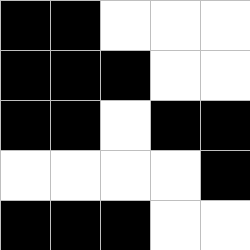[["black", "black", "white", "white", "white"], ["black", "black", "black", "white", "white"], ["black", "black", "white", "black", "black"], ["white", "white", "white", "white", "black"], ["black", "black", "black", "white", "white"]]